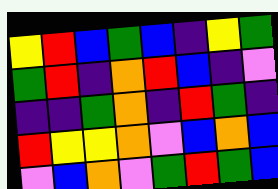[["yellow", "red", "blue", "green", "blue", "indigo", "yellow", "green"], ["green", "red", "indigo", "orange", "red", "blue", "indigo", "violet"], ["indigo", "indigo", "green", "orange", "indigo", "red", "green", "indigo"], ["red", "yellow", "yellow", "orange", "violet", "blue", "orange", "blue"], ["violet", "blue", "orange", "violet", "green", "red", "green", "blue"]]